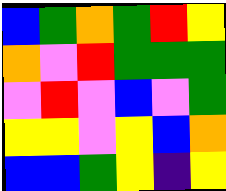[["blue", "green", "orange", "green", "red", "yellow"], ["orange", "violet", "red", "green", "green", "green"], ["violet", "red", "violet", "blue", "violet", "green"], ["yellow", "yellow", "violet", "yellow", "blue", "orange"], ["blue", "blue", "green", "yellow", "indigo", "yellow"]]